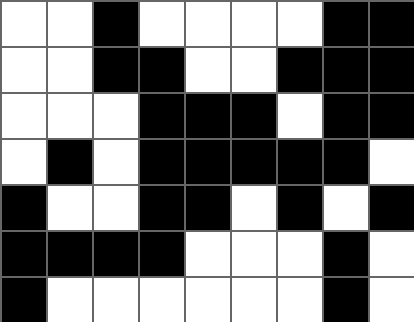[["white", "white", "black", "white", "white", "white", "white", "black", "black"], ["white", "white", "black", "black", "white", "white", "black", "black", "black"], ["white", "white", "white", "black", "black", "black", "white", "black", "black"], ["white", "black", "white", "black", "black", "black", "black", "black", "white"], ["black", "white", "white", "black", "black", "white", "black", "white", "black"], ["black", "black", "black", "black", "white", "white", "white", "black", "white"], ["black", "white", "white", "white", "white", "white", "white", "black", "white"]]